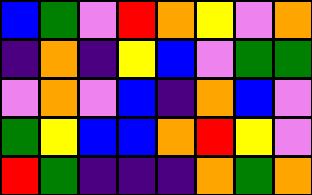[["blue", "green", "violet", "red", "orange", "yellow", "violet", "orange"], ["indigo", "orange", "indigo", "yellow", "blue", "violet", "green", "green"], ["violet", "orange", "violet", "blue", "indigo", "orange", "blue", "violet"], ["green", "yellow", "blue", "blue", "orange", "red", "yellow", "violet"], ["red", "green", "indigo", "indigo", "indigo", "orange", "green", "orange"]]